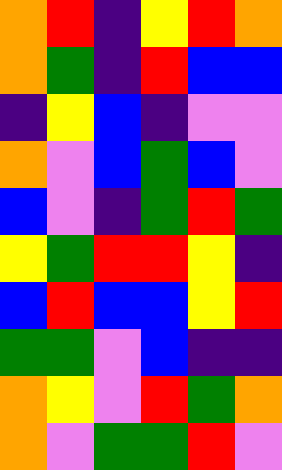[["orange", "red", "indigo", "yellow", "red", "orange"], ["orange", "green", "indigo", "red", "blue", "blue"], ["indigo", "yellow", "blue", "indigo", "violet", "violet"], ["orange", "violet", "blue", "green", "blue", "violet"], ["blue", "violet", "indigo", "green", "red", "green"], ["yellow", "green", "red", "red", "yellow", "indigo"], ["blue", "red", "blue", "blue", "yellow", "red"], ["green", "green", "violet", "blue", "indigo", "indigo"], ["orange", "yellow", "violet", "red", "green", "orange"], ["orange", "violet", "green", "green", "red", "violet"]]